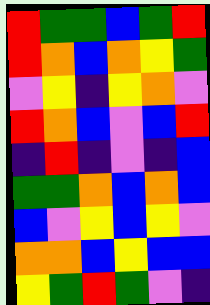[["red", "green", "green", "blue", "green", "red"], ["red", "orange", "blue", "orange", "yellow", "green"], ["violet", "yellow", "indigo", "yellow", "orange", "violet"], ["red", "orange", "blue", "violet", "blue", "red"], ["indigo", "red", "indigo", "violet", "indigo", "blue"], ["green", "green", "orange", "blue", "orange", "blue"], ["blue", "violet", "yellow", "blue", "yellow", "violet"], ["orange", "orange", "blue", "yellow", "blue", "blue"], ["yellow", "green", "red", "green", "violet", "indigo"]]